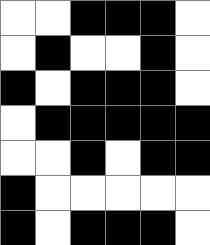[["white", "white", "black", "black", "black", "white"], ["white", "black", "white", "white", "black", "white"], ["black", "white", "black", "black", "black", "white"], ["white", "black", "black", "black", "black", "black"], ["white", "white", "black", "white", "black", "black"], ["black", "white", "white", "white", "white", "white"], ["black", "white", "black", "black", "black", "white"]]